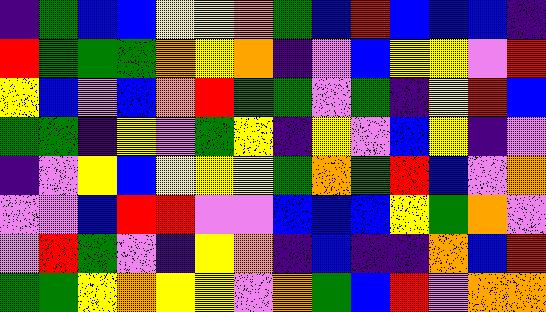[["indigo", "green", "blue", "blue", "yellow", "yellow", "orange", "green", "blue", "red", "blue", "blue", "blue", "indigo"], ["red", "green", "green", "green", "orange", "yellow", "orange", "indigo", "violet", "blue", "yellow", "yellow", "violet", "red"], ["yellow", "blue", "violet", "blue", "orange", "red", "green", "green", "violet", "green", "indigo", "yellow", "red", "blue"], ["green", "green", "indigo", "yellow", "violet", "green", "yellow", "indigo", "yellow", "violet", "blue", "yellow", "indigo", "violet"], ["indigo", "violet", "yellow", "blue", "yellow", "yellow", "yellow", "green", "orange", "green", "red", "blue", "violet", "orange"], ["violet", "violet", "blue", "red", "red", "violet", "violet", "blue", "blue", "blue", "yellow", "green", "orange", "violet"], ["violet", "red", "green", "violet", "indigo", "yellow", "orange", "indigo", "blue", "indigo", "indigo", "orange", "blue", "red"], ["green", "green", "yellow", "orange", "yellow", "yellow", "violet", "orange", "green", "blue", "red", "violet", "orange", "orange"]]